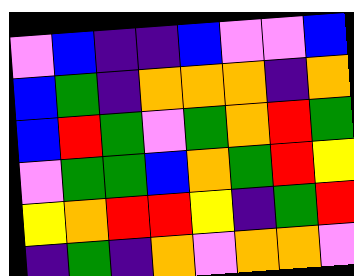[["violet", "blue", "indigo", "indigo", "blue", "violet", "violet", "blue"], ["blue", "green", "indigo", "orange", "orange", "orange", "indigo", "orange"], ["blue", "red", "green", "violet", "green", "orange", "red", "green"], ["violet", "green", "green", "blue", "orange", "green", "red", "yellow"], ["yellow", "orange", "red", "red", "yellow", "indigo", "green", "red"], ["indigo", "green", "indigo", "orange", "violet", "orange", "orange", "violet"]]